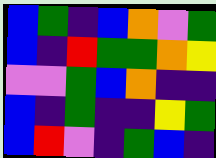[["blue", "green", "indigo", "blue", "orange", "violet", "green"], ["blue", "indigo", "red", "green", "green", "orange", "yellow"], ["violet", "violet", "green", "blue", "orange", "indigo", "indigo"], ["blue", "indigo", "green", "indigo", "indigo", "yellow", "green"], ["blue", "red", "violet", "indigo", "green", "blue", "indigo"]]